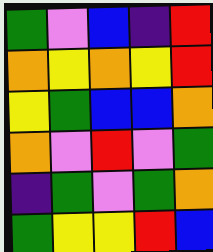[["green", "violet", "blue", "indigo", "red"], ["orange", "yellow", "orange", "yellow", "red"], ["yellow", "green", "blue", "blue", "orange"], ["orange", "violet", "red", "violet", "green"], ["indigo", "green", "violet", "green", "orange"], ["green", "yellow", "yellow", "red", "blue"]]